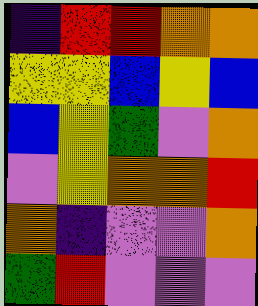[["indigo", "red", "red", "orange", "orange"], ["yellow", "yellow", "blue", "yellow", "blue"], ["blue", "yellow", "green", "violet", "orange"], ["violet", "yellow", "orange", "orange", "red"], ["orange", "indigo", "violet", "violet", "orange"], ["green", "red", "violet", "violet", "violet"]]